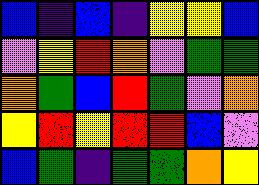[["blue", "indigo", "blue", "indigo", "yellow", "yellow", "blue"], ["violet", "yellow", "red", "orange", "violet", "green", "green"], ["orange", "green", "blue", "red", "green", "violet", "orange"], ["yellow", "red", "yellow", "red", "red", "blue", "violet"], ["blue", "green", "indigo", "green", "green", "orange", "yellow"]]